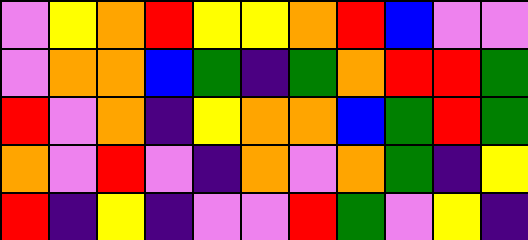[["violet", "yellow", "orange", "red", "yellow", "yellow", "orange", "red", "blue", "violet", "violet"], ["violet", "orange", "orange", "blue", "green", "indigo", "green", "orange", "red", "red", "green"], ["red", "violet", "orange", "indigo", "yellow", "orange", "orange", "blue", "green", "red", "green"], ["orange", "violet", "red", "violet", "indigo", "orange", "violet", "orange", "green", "indigo", "yellow"], ["red", "indigo", "yellow", "indigo", "violet", "violet", "red", "green", "violet", "yellow", "indigo"]]